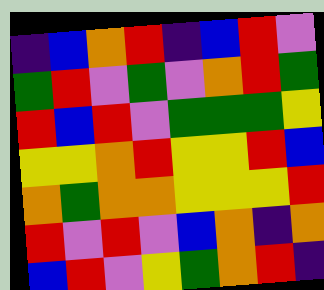[["indigo", "blue", "orange", "red", "indigo", "blue", "red", "violet"], ["green", "red", "violet", "green", "violet", "orange", "red", "green"], ["red", "blue", "red", "violet", "green", "green", "green", "yellow"], ["yellow", "yellow", "orange", "red", "yellow", "yellow", "red", "blue"], ["orange", "green", "orange", "orange", "yellow", "yellow", "yellow", "red"], ["red", "violet", "red", "violet", "blue", "orange", "indigo", "orange"], ["blue", "red", "violet", "yellow", "green", "orange", "red", "indigo"]]